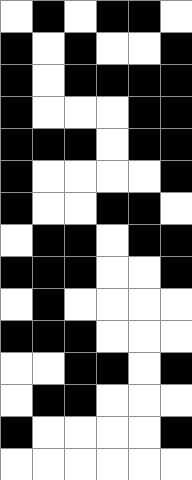[["white", "black", "white", "black", "black", "white"], ["black", "white", "black", "white", "white", "black"], ["black", "white", "black", "black", "black", "black"], ["black", "white", "white", "white", "black", "black"], ["black", "black", "black", "white", "black", "black"], ["black", "white", "white", "white", "white", "black"], ["black", "white", "white", "black", "black", "white"], ["white", "black", "black", "white", "black", "black"], ["black", "black", "black", "white", "white", "black"], ["white", "black", "white", "white", "white", "white"], ["black", "black", "black", "white", "white", "white"], ["white", "white", "black", "black", "white", "black"], ["white", "black", "black", "white", "white", "white"], ["black", "white", "white", "white", "white", "black"], ["white", "white", "white", "white", "white", "white"]]